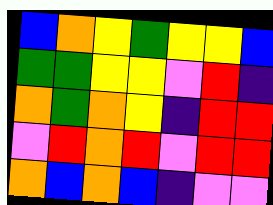[["blue", "orange", "yellow", "green", "yellow", "yellow", "blue"], ["green", "green", "yellow", "yellow", "violet", "red", "indigo"], ["orange", "green", "orange", "yellow", "indigo", "red", "red"], ["violet", "red", "orange", "red", "violet", "red", "red"], ["orange", "blue", "orange", "blue", "indigo", "violet", "violet"]]